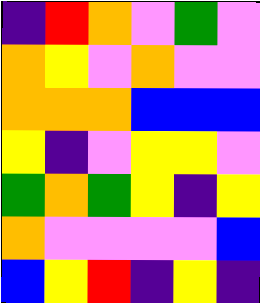[["indigo", "red", "orange", "violet", "green", "violet"], ["orange", "yellow", "violet", "orange", "violet", "violet"], ["orange", "orange", "orange", "blue", "blue", "blue"], ["yellow", "indigo", "violet", "yellow", "yellow", "violet"], ["green", "orange", "green", "yellow", "indigo", "yellow"], ["orange", "violet", "violet", "violet", "violet", "blue"], ["blue", "yellow", "red", "indigo", "yellow", "indigo"]]